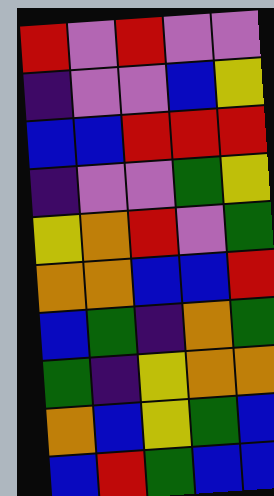[["red", "violet", "red", "violet", "violet"], ["indigo", "violet", "violet", "blue", "yellow"], ["blue", "blue", "red", "red", "red"], ["indigo", "violet", "violet", "green", "yellow"], ["yellow", "orange", "red", "violet", "green"], ["orange", "orange", "blue", "blue", "red"], ["blue", "green", "indigo", "orange", "green"], ["green", "indigo", "yellow", "orange", "orange"], ["orange", "blue", "yellow", "green", "blue"], ["blue", "red", "green", "blue", "blue"]]